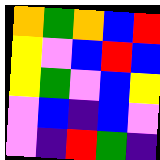[["orange", "green", "orange", "blue", "red"], ["yellow", "violet", "blue", "red", "blue"], ["yellow", "green", "violet", "blue", "yellow"], ["violet", "blue", "indigo", "blue", "violet"], ["violet", "indigo", "red", "green", "indigo"]]